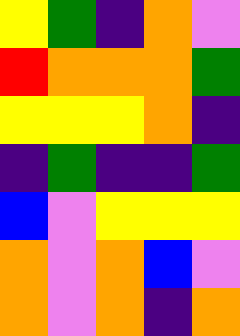[["yellow", "green", "indigo", "orange", "violet"], ["red", "orange", "orange", "orange", "green"], ["yellow", "yellow", "yellow", "orange", "indigo"], ["indigo", "green", "indigo", "indigo", "green"], ["blue", "violet", "yellow", "yellow", "yellow"], ["orange", "violet", "orange", "blue", "violet"], ["orange", "violet", "orange", "indigo", "orange"]]